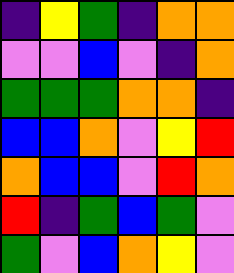[["indigo", "yellow", "green", "indigo", "orange", "orange"], ["violet", "violet", "blue", "violet", "indigo", "orange"], ["green", "green", "green", "orange", "orange", "indigo"], ["blue", "blue", "orange", "violet", "yellow", "red"], ["orange", "blue", "blue", "violet", "red", "orange"], ["red", "indigo", "green", "blue", "green", "violet"], ["green", "violet", "blue", "orange", "yellow", "violet"]]